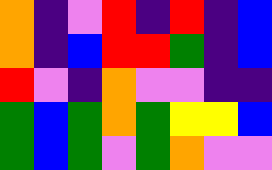[["orange", "indigo", "violet", "red", "indigo", "red", "indigo", "blue"], ["orange", "indigo", "blue", "red", "red", "green", "indigo", "blue"], ["red", "violet", "indigo", "orange", "violet", "violet", "indigo", "indigo"], ["green", "blue", "green", "orange", "green", "yellow", "yellow", "blue"], ["green", "blue", "green", "violet", "green", "orange", "violet", "violet"]]